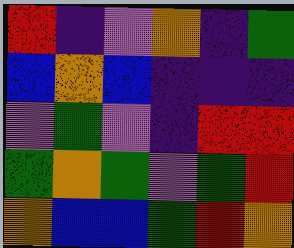[["red", "indigo", "violet", "orange", "indigo", "green"], ["blue", "orange", "blue", "indigo", "indigo", "indigo"], ["violet", "green", "violet", "indigo", "red", "red"], ["green", "orange", "green", "violet", "green", "red"], ["orange", "blue", "blue", "green", "red", "orange"]]